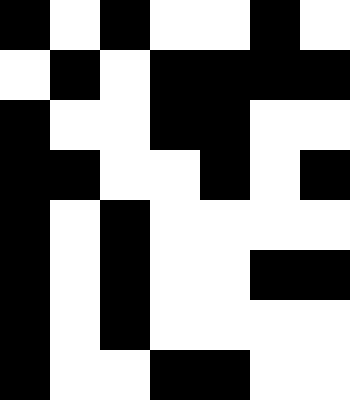[["black", "white", "black", "white", "white", "black", "white"], ["white", "black", "white", "black", "black", "black", "black"], ["black", "white", "white", "black", "black", "white", "white"], ["black", "black", "white", "white", "black", "white", "black"], ["black", "white", "black", "white", "white", "white", "white"], ["black", "white", "black", "white", "white", "black", "black"], ["black", "white", "black", "white", "white", "white", "white"], ["black", "white", "white", "black", "black", "white", "white"]]